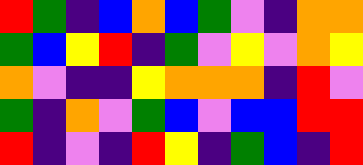[["red", "green", "indigo", "blue", "orange", "blue", "green", "violet", "indigo", "orange", "orange"], ["green", "blue", "yellow", "red", "indigo", "green", "violet", "yellow", "violet", "orange", "yellow"], ["orange", "violet", "indigo", "indigo", "yellow", "orange", "orange", "orange", "indigo", "red", "violet"], ["green", "indigo", "orange", "violet", "green", "blue", "violet", "blue", "blue", "red", "red"], ["red", "indigo", "violet", "indigo", "red", "yellow", "indigo", "green", "blue", "indigo", "red"]]